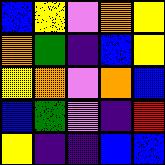[["blue", "yellow", "violet", "orange", "yellow"], ["orange", "green", "indigo", "blue", "yellow"], ["yellow", "orange", "violet", "orange", "blue"], ["blue", "green", "violet", "indigo", "red"], ["yellow", "indigo", "indigo", "blue", "blue"]]